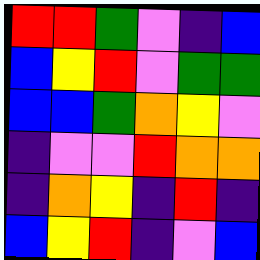[["red", "red", "green", "violet", "indigo", "blue"], ["blue", "yellow", "red", "violet", "green", "green"], ["blue", "blue", "green", "orange", "yellow", "violet"], ["indigo", "violet", "violet", "red", "orange", "orange"], ["indigo", "orange", "yellow", "indigo", "red", "indigo"], ["blue", "yellow", "red", "indigo", "violet", "blue"]]